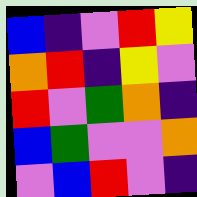[["blue", "indigo", "violet", "red", "yellow"], ["orange", "red", "indigo", "yellow", "violet"], ["red", "violet", "green", "orange", "indigo"], ["blue", "green", "violet", "violet", "orange"], ["violet", "blue", "red", "violet", "indigo"]]